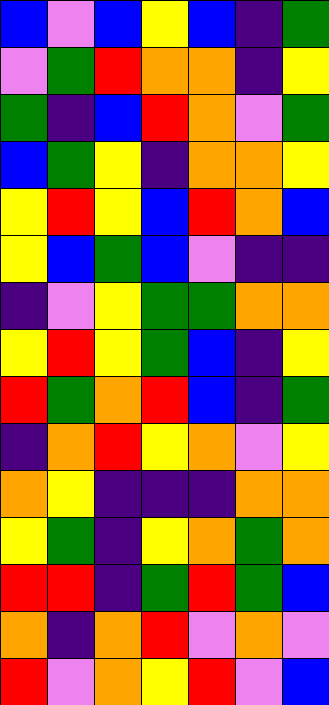[["blue", "violet", "blue", "yellow", "blue", "indigo", "green"], ["violet", "green", "red", "orange", "orange", "indigo", "yellow"], ["green", "indigo", "blue", "red", "orange", "violet", "green"], ["blue", "green", "yellow", "indigo", "orange", "orange", "yellow"], ["yellow", "red", "yellow", "blue", "red", "orange", "blue"], ["yellow", "blue", "green", "blue", "violet", "indigo", "indigo"], ["indigo", "violet", "yellow", "green", "green", "orange", "orange"], ["yellow", "red", "yellow", "green", "blue", "indigo", "yellow"], ["red", "green", "orange", "red", "blue", "indigo", "green"], ["indigo", "orange", "red", "yellow", "orange", "violet", "yellow"], ["orange", "yellow", "indigo", "indigo", "indigo", "orange", "orange"], ["yellow", "green", "indigo", "yellow", "orange", "green", "orange"], ["red", "red", "indigo", "green", "red", "green", "blue"], ["orange", "indigo", "orange", "red", "violet", "orange", "violet"], ["red", "violet", "orange", "yellow", "red", "violet", "blue"]]